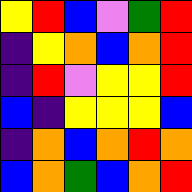[["yellow", "red", "blue", "violet", "green", "red"], ["indigo", "yellow", "orange", "blue", "orange", "red"], ["indigo", "red", "violet", "yellow", "yellow", "red"], ["blue", "indigo", "yellow", "yellow", "yellow", "blue"], ["indigo", "orange", "blue", "orange", "red", "orange"], ["blue", "orange", "green", "blue", "orange", "red"]]